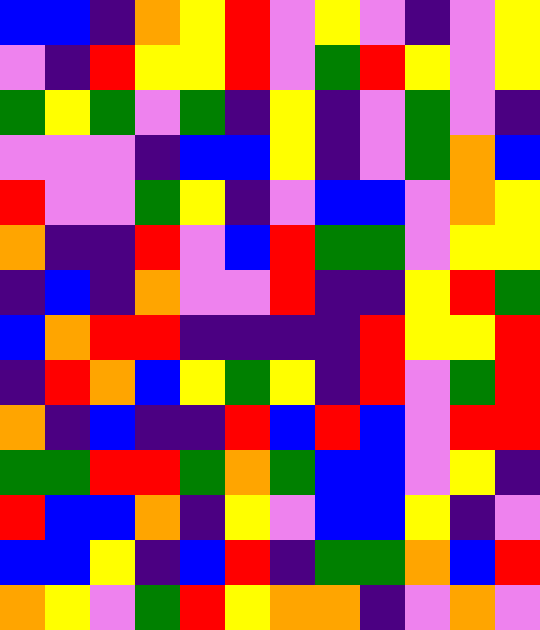[["blue", "blue", "indigo", "orange", "yellow", "red", "violet", "yellow", "violet", "indigo", "violet", "yellow"], ["violet", "indigo", "red", "yellow", "yellow", "red", "violet", "green", "red", "yellow", "violet", "yellow"], ["green", "yellow", "green", "violet", "green", "indigo", "yellow", "indigo", "violet", "green", "violet", "indigo"], ["violet", "violet", "violet", "indigo", "blue", "blue", "yellow", "indigo", "violet", "green", "orange", "blue"], ["red", "violet", "violet", "green", "yellow", "indigo", "violet", "blue", "blue", "violet", "orange", "yellow"], ["orange", "indigo", "indigo", "red", "violet", "blue", "red", "green", "green", "violet", "yellow", "yellow"], ["indigo", "blue", "indigo", "orange", "violet", "violet", "red", "indigo", "indigo", "yellow", "red", "green"], ["blue", "orange", "red", "red", "indigo", "indigo", "indigo", "indigo", "red", "yellow", "yellow", "red"], ["indigo", "red", "orange", "blue", "yellow", "green", "yellow", "indigo", "red", "violet", "green", "red"], ["orange", "indigo", "blue", "indigo", "indigo", "red", "blue", "red", "blue", "violet", "red", "red"], ["green", "green", "red", "red", "green", "orange", "green", "blue", "blue", "violet", "yellow", "indigo"], ["red", "blue", "blue", "orange", "indigo", "yellow", "violet", "blue", "blue", "yellow", "indigo", "violet"], ["blue", "blue", "yellow", "indigo", "blue", "red", "indigo", "green", "green", "orange", "blue", "red"], ["orange", "yellow", "violet", "green", "red", "yellow", "orange", "orange", "indigo", "violet", "orange", "violet"]]